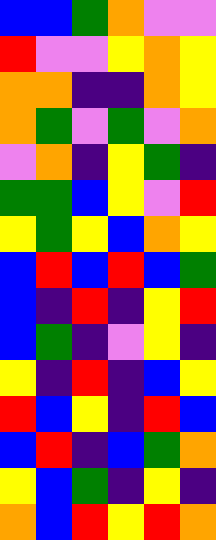[["blue", "blue", "green", "orange", "violet", "violet"], ["red", "violet", "violet", "yellow", "orange", "yellow"], ["orange", "orange", "indigo", "indigo", "orange", "yellow"], ["orange", "green", "violet", "green", "violet", "orange"], ["violet", "orange", "indigo", "yellow", "green", "indigo"], ["green", "green", "blue", "yellow", "violet", "red"], ["yellow", "green", "yellow", "blue", "orange", "yellow"], ["blue", "red", "blue", "red", "blue", "green"], ["blue", "indigo", "red", "indigo", "yellow", "red"], ["blue", "green", "indigo", "violet", "yellow", "indigo"], ["yellow", "indigo", "red", "indigo", "blue", "yellow"], ["red", "blue", "yellow", "indigo", "red", "blue"], ["blue", "red", "indigo", "blue", "green", "orange"], ["yellow", "blue", "green", "indigo", "yellow", "indigo"], ["orange", "blue", "red", "yellow", "red", "orange"]]